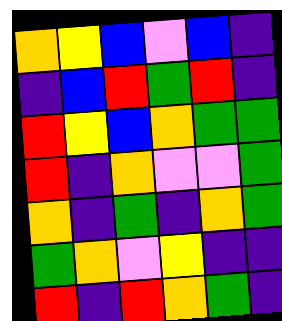[["orange", "yellow", "blue", "violet", "blue", "indigo"], ["indigo", "blue", "red", "green", "red", "indigo"], ["red", "yellow", "blue", "orange", "green", "green"], ["red", "indigo", "orange", "violet", "violet", "green"], ["orange", "indigo", "green", "indigo", "orange", "green"], ["green", "orange", "violet", "yellow", "indigo", "indigo"], ["red", "indigo", "red", "orange", "green", "indigo"]]